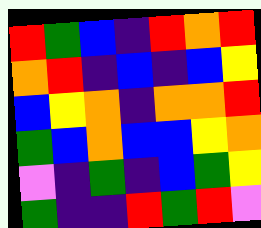[["red", "green", "blue", "indigo", "red", "orange", "red"], ["orange", "red", "indigo", "blue", "indigo", "blue", "yellow"], ["blue", "yellow", "orange", "indigo", "orange", "orange", "red"], ["green", "blue", "orange", "blue", "blue", "yellow", "orange"], ["violet", "indigo", "green", "indigo", "blue", "green", "yellow"], ["green", "indigo", "indigo", "red", "green", "red", "violet"]]